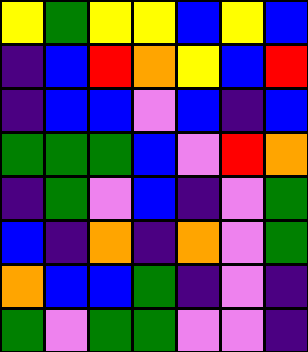[["yellow", "green", "yellow", "yellow", "blue", "yellow", "blue"], ["indigo", "blue", "red", "orange", "yellow", "blue", "red"], ["indigo", "blue", "blue", "violet", "blue", "indigo", "blue"], ["green", "green", "green", "blue", "violet", "red", "orange"], ["indigo", "green", "violet", "blue", "indigo", "violet", "green"], ["blue", "indigo", "orange", "indigo", "orange", "violet", "green"], ["orange", "blue", "blue", "green", "indigo", "violet", "indigo"], ["green", "violet", "green", "green", "violet", "violet", "indigo"]]